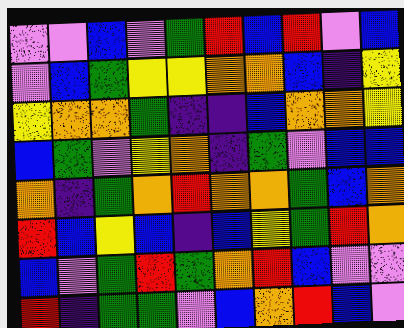[["violet", "violet", "blue", "violet", "green", "red", "blue", "red", "violet", "blue"], ["violet", "blue", "green", "yellow", "yellow", "orange", "orange", "blue", "indigo", "yellow"], ["yellow", "orange", "orange", "green", "indigo", "indigo", "blue", "orange", "orange", "yellow"], ["blue", "green", "violet", "yellow", "orange", "indigo", "green", "violet", "blue", "blue"], ["orange", "indigo", "green", "orange", "red", "orange", "orange", "green", "blue", "orange"], ["red", "blue", "yellow", "blue", "indigo", "blue", "yellow", "green", "red", "orange"], ["blue", "violet", "green", "red", "green", "orange", "red", "blue", "violet", "violet"], ["red", "indigo", "green", "green", "violet", "blue", "orange", "red", "blue", "violet"]]